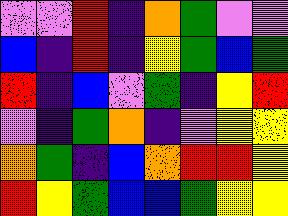[["violet", "violet", "red", "indigo", "orange", "green", "violet", "violet"], ["blue", "indigo", "red", "indigo", "yellow", "green", "blue", "green"], ["red", "indigo", "blue", "violet", "green", "indigo", "yellow", "red"], ["violet", "indigo", "green", "orange", "indigo", "violet", "yellow", "yellow"], ["orange", "green", "indigo", "blue", "orange", "red", "red", "yellow"], ["red", "yellow", "green", "blue", "blue", "green", "yellow", "yellow"]]